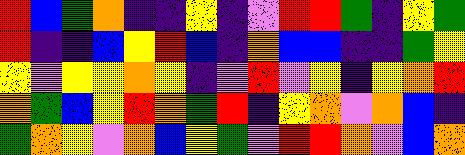[["red", "blue", "green", "orange", "indigo", "indigo", "yellow", "indigo", "violet", "red", "red", "green", "indigo", "yellow", "green"], ["red", "indigo", "indigo", "blue", "yellow", "red", "blue", "indigo", "orange", "blue", "blue", "indigo", "indigo", "green", "yellow"], ["yellow", "violet", "yellow", "yellow", "orange", "yellow", "indigo", "violet", "red", "violet", "yellow", "indigo", "yellow", "orange", "red"], ["orange", "green", "blue", "yellow", "red", "orange", "green", "red", "indigo", "yellow", "orange", "violet", "orange", "blue", "indigo"], ["green", "orange", "yellow", "violet", "orange", "blue", "yellow", "green", "violet", "red", "red", "orange", "violet", "blue", "orange"]]